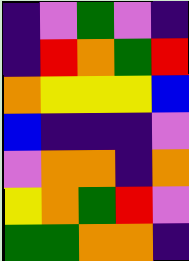[["indigo", "violet", "green", "violet", "indigo"], ["indigo", "red", "orange", "green", "red"], ["orange", "yellow", "yellow", "yellow", "blue"], ["blue", "indigo", "indigo", "indigo", "violet"], ["violet", "orange", "orange", "indigo", "orange"], ["yellow", "orange", "green", "red", "violet"], ["green", "green", "orange", "orange", "indigo"]]